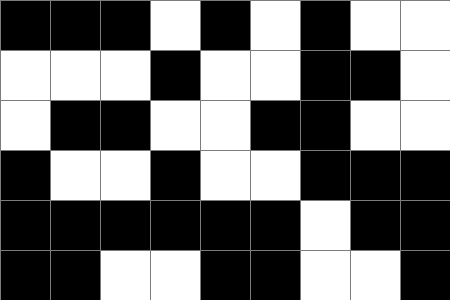[["black", "black", "black", "white", "black", "white", "black", "white", "white"], ["white", "white", "white", "black", "white", "white", "black", "black", "white"], ["white", "black", "black", "white", "white", "black", "black", "white", "white"], ["black", "white", "white", "black", "white", "white", "black", "black", "black"], ["black", "black", "black", "black", "black", "black", "white", "black", "black"], ["black", "black", "white", "white", "black", "black", "white", "white", "black"]]